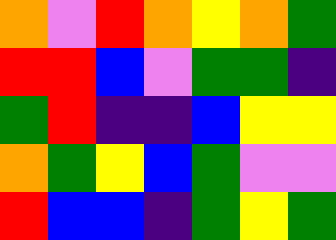[["orange", "violet", "red", "orange", "yellow", "orange", "green"], ["red", "red", "blue", "violet", "green", "green", "indigo"], ["green", "red", "indigo", "indigo", "blue", "yellow", "yellow"], ["orange", "green", "yellow", "blue", "green", "violet", "violet"], ["red", "blue", "blue", "indigo", "green", "yellow", "green"]]